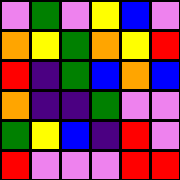[["violet", "green", "violet", "yellow", "blue", "violet"], ["orange", "yellow", "green", "orange", "yellow", "red"], ["red", "indigo", "green", "blue", "orange", "blue"], ["orange", "indigo", "indigo", "green", "violet", "violet"], ["green", "yellow", "blue", "indigo", "red", "violet"], ["red", "violet", "violet", "violet", "red", "red"]]